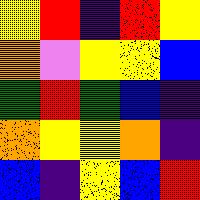[["yellow", "red", "indigo", "red", "yellow"], ["orange", "violet", "yellow", "yellow", "blue"], ["green", "red", "green", "blue", "indigo"], ["orange", "yellow", "yellow", "orange", "indigo"], ["blue", "indigo", "yellow", "blue", "red"]]